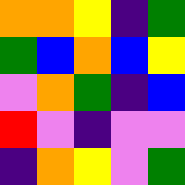[["orange", "orange", "yellow", "indigo", "green"], ["green", "blue", "orange", "blue", "yellow"], ["violet", "orange", "green", "indigo", "blue"], ["red", "violet", "indigo", "violet", "violet"], ["indigo", "orange", "yellow", "violet", "green"]]